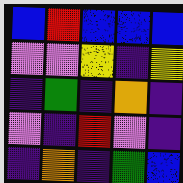[["blue", "red", "blue", "blue", "blue"], ["violet", "violet", "yellow", "indigo", "yellow"], ["indigo", "green", "indigo", "orange", "indigo"], ["violet", "indigo", "red", "violet", "indigo"], ["indigo", "orange", "indigo", "green", "blue"]]